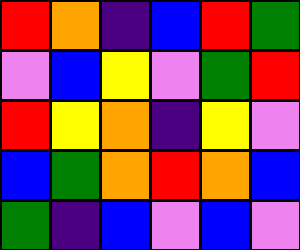[["red", "orange", "indigo", "blue", "red", "green"], ["violet", "blue", "yellow", "violet", "green", "red"], ["red", "yellow", "orange", "indigo", "yellow", "violet"], ["blue", "green", "orange", "red", "orange", "blue"], ["green", "indigo", "blue", "violet", "blue", "violet"]]